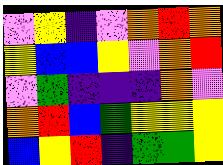[["violet", "yellow", "indigo", "violet", "orange", "red", "orange"], ["yellow", "blue", "blue", "yellow", "violet", "orange", "red"], ["violet", "green", "indigo", "indigo", "indigo", "orange", "violet"], ["orange", "red", "blue", "green", "yellow", "yellow", "yellow"], ["blue", "yellow", "red", "indigo", "green", "green", "yellow"]]